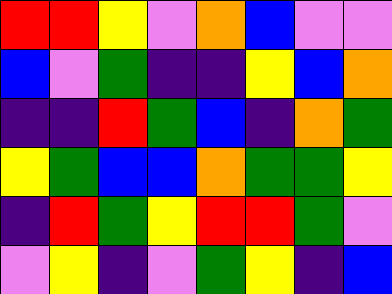[["red", "red", "yellow", "violet", "orange", "blue", "violet", "violet"], ["blue", "violet", "green", "indigo", "indigo", "yellow", "blue", "orange"], ["indigo", "indigo", "red", "green", "blue", "indigo", "orange", "green"], ["yellow", "green", "blue", "blue", "orange", "green", "green", "yellow"], ["indigo", "red", "green", "yellow", "red", "red", "green", "violet"], ["violet", "yellow", "indigo", "violet", "green", "yellow", "indigo", "blue"]]